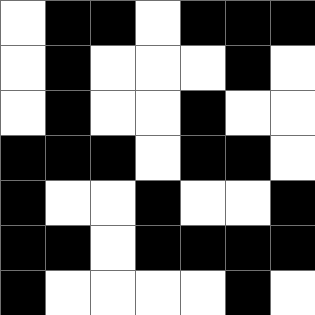[["white", "black", "black", "white", "black", "black", "black"], ["white", "black", "white", "white", "white", "black", "white"], ["white", "black", "white", "white", "black", "white", "white"], ["black", "black", "black", "white", "black", "black", "white"], ["black", "white", "white", "black", "white", "white", "black"], ["black", "black", "white", "black", "black", "black", "black"], ["black", "white", "white", "white", "white", "black", "white"]]